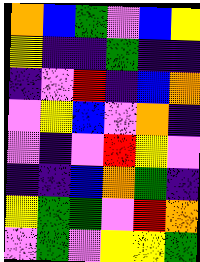[["orange", "blue", "green", "violet", "blue", "yellow"], ["yellow", "indigo", "indigo", "green", "indigo", "indigo"], ["indigo", "violet", "red", "indigo", "blue", "orange"], ["violet", "yellow", "blue", "violet", "orange", "indigo"], ["violet", "indigo", "violet", "red", "yellow", "violet"], ["indigo", "indigo", "blue", "orange", "green", "indigo"], ["yellow", "green", "green", "violet", "red", "orange"], ["violet", "green", "violet", "yellow", "yellow", "green"]]